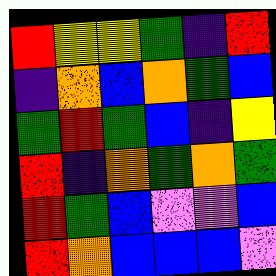[["red", "yellow", "yellow", "green", "indigo", "red"], ["indigo", "orange", "blue", "orange", "green", "blue"], ["green", "red", "green", "blue", "indigo", "yellow"], ["red", "indigo", "orange", "green", "orange", "green"], ["red", "green", "blue", "violet", "violet", "blue"], ["red", "orange", "blue", "blue", "blue", "violet"]]